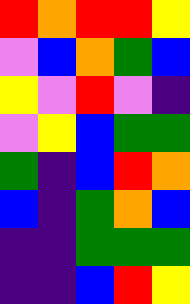[["red", "orange", "red", "red", "yellow"], ["violet", "blue", "orange", "green", "blue"], ["yellow", "violet", "red", "violet", "indigo"], ["violet", "yellow", "blue", "green", "green"], ["green", "indigo", "blue", "red", "orange"], ["blue", "indigo", "green", "orange", "blue"], ["indigo", "indigo", "green", "green", "green"], ["indigo", "indigo", "blue", "red", "yellow"]]